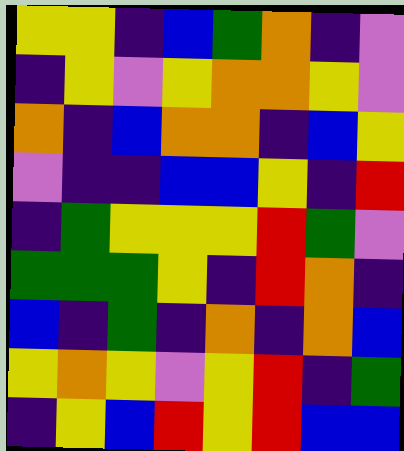[["yellow", "yellow", "indigo", "blue", "green", "orange", "indigo", "violet"], ["indigo", "yellow", "violet", "yellow", "orange", "orange", "yellow", "violet"], ["orange", "indigo", "blue", "orange", "orange", "indigo", "blue", "yellow"], ["violet", "indigo", "indigo", "blue", "blue", "yellow", "indigo", "red"], ["indigo", "green", "yellow", "yellow", "yellow", "red", "green", "violet"], ["green", "green", "green", "yellow", "indigo", "red", "orange", "indigo"], ["blue", "indigo", "green", "indigo", "orange", "indigo", "orange", "blue"], ["yellow", "orange", "yellow", "violet", "yellow", "red", "indigo", "green"], ["indigo", "yellow", "blue", "red", "yellow", "red", "blue", "blue"]]